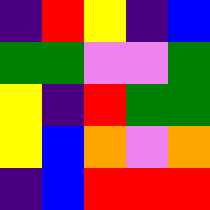[["indigo", "red", "yellow", "indigo", "blue"], ["green", "green", "violet", "violet", "green"], ["yellow", "indigo", "red", "green", "green"], ["yellow", "blue", "orange", "violet", "orange"], ["indigo", "blue", "red", "red", "red"]]